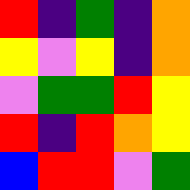[["red", "indigo", "green", "indigo", "orange"], ["yellow", "violet", "yellow", "indigo", "orange"], ["violet", "green", "green", "red", "yellow"], ["red", "indigo", "red", "orange", "yellow"], ["blue", "red", "red", "violet", "green"]]